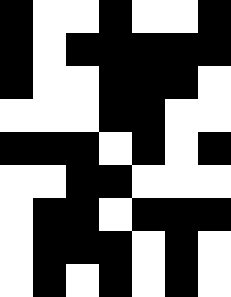[["black", "white", "white", "black", "white", "white", "black"], ["black", "white", "black", "black", "black", "black", "black"], ["black", "white", "white", "black", "black", "black", "white"], ["white", "white", "white", "black", "black", "white", "white"], ["black", "black", "black", "white", "black", "white", "black"], ["white", "white", "black", "black", "white", "white", "white"], ["white", "black", "black", "white", "black", "black", "black"], ["white", "black", "black", "black", "white", "black", "white"], ["white", "black", "white", "black", "white", "black", "white"]]